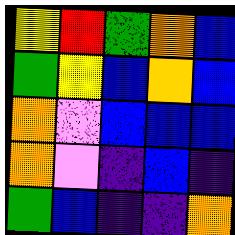[["yellow", "red", "green", "orange", "blue"], ["green", "yellow", "blue", "orange", "blue"], ["orange", "violet", "blue", "blue", "blue"], ["orange", "violet", "indigo", "blue", "indigo"], ["green", "blue", "indigo", "indigo", "orange"]]